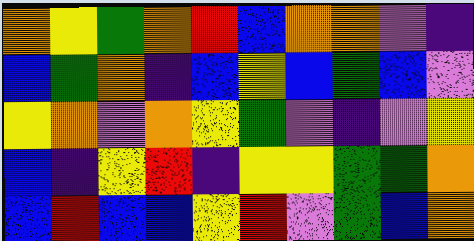[["orange", "yellow", "green", "orange", "red", "blue", "orange", "orange", "violet", "indigo"], ["blue", "green", "orange", "indigo", "blue", "yellow", "blue", "green", "blue", "violet"], ["yellow", "orange", "violet", "orange", "yellow", "green", "violet", "indigo", "violet", "yellow"], ["blue", "indigo", "yellow", "red", "indigo", "yellow", "yellow", "green", "green", "orange"], ["blue", "red", "blue", "blue", "yellow", "red", "violet", "green", "blue", "orange"]]